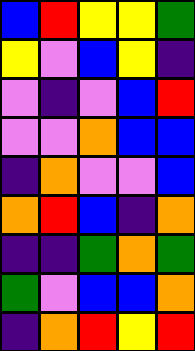[["blue", "red", "yellow", "yellow", "green"], ["yellow", "violet", "blue", "yellow", "indigo"], ["violet", "indigo", "violet", "blue", "red"], ["violet", "violet", "orange", "blue", "blue"], ["indigo", "orange", "violet", "violet", "blue"], ["orange", "red", "blue", "indigo", "orange"], ["indigo", "indigo", "green", "orange", "green"], ["green", "violet", "blue", "blue", "orange"], ["indigo", "orange", "red", "yellow", "red"]]